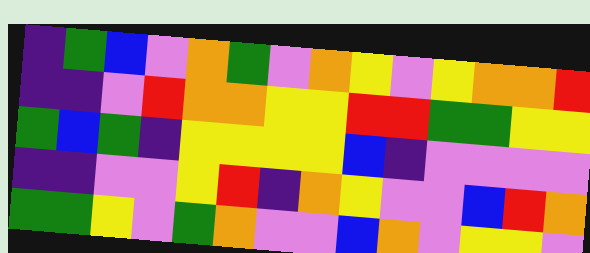[["indigo", "green", "blue", "violet", "orange", "green", "violet", "orange", "yellow", "violet", "yellow", "orange", "orange", "red"], ["indigo", "indigo", "violet", "red", "orange", "orange", "yellow", "yellow", "red", "red", "green", "green", "yellow", "yellow"], ["green", "blue", "green", "indigo", "yellow", "yellow", "yellow", "yellow", "blue", "indigo", "violet", "violet", "violet", "violet"], ["indigo", "indigo", "violet", "violet", "yellow", "red", "indigo", "orange", "yellow", "violet", "violet", "blue", "red", "orange"], ["green", "green", "yellow", "violet", "green", "orange", "violet", "violet", "blue", "orange", "violet", "yellow", "yellow", "violet"]]